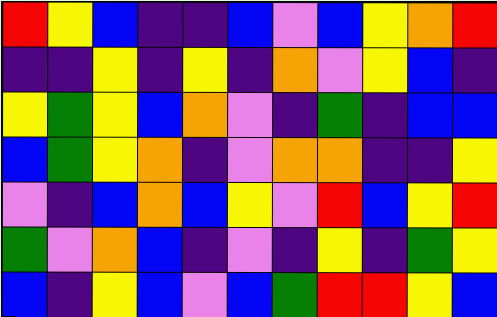[["red", "yellow", "blue", "indigo", "indigo", "blue", "violet", "blue", "yellow", "orange", "red"], ["indigo", "indigo", "yellow", "indigo", "yellow", "indigo", "orange", "violet", "yellow", "blue", "indigo"], ["yellow", "green", "yellow", "blue", "orange", "violet", "indigo", "green", "indigo", "blue", "blue"], ["blue", "green", "yellow", "orange", "indigo", "violet", "orange", "orange", "indigo", "indigo", "yellow"], ["violet", "indigo", "blue", "orange", "blue", "yellow", "violet", "red", "blue", "yellow", "red"], ["green", "violet", "orange", "blue", "indigo", "violet", "indigo", "yellow", "indigo", "green", "yellow"], ["blue", "indigo", "yellow", "blue", "violet", "blue", "green", "red", "red", "yellow", "blue"]]